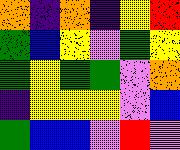[["orange", "indigo", "orange", "indigo", "yellow", "red"], ["green", "blue", "yellow", "violet", "green", "yellow"], ["green", "yellow", "green", "green", "violet", "orange"], ["indigo", "yellow", "yellow", "yellow", "violet", "blue"], ["green", "blue", "blue", "violet", "red", "violet"]]